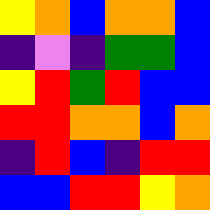[["yellow", "orange", "blue", "orange", "orange", "blue"], ["indigo", "violet", "indigo", "green", "green", "blue"], ["yellow", "red", "green", "red", "blue", "blue"], ["red", "red", "orange", "orange", "blue", "orange"], ["indigo", "red", "blue", "indigo", "red", "red"], ["blue", "blue", "red", "red", "yellow", "orange"]]